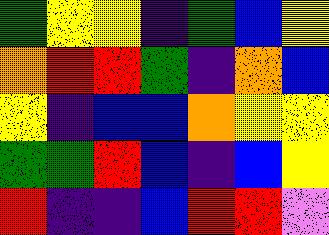[["green", "yellow", "yellow", "indigo", "green", "blue", "yellow"], ["orange", "red", "red", "green", "indigo", "orange", "blue"], ["yellow", "indigo", "blue", "blue", "orange", "yellow", "yellow"], ["green", "green", "red", "blue", "indigo", "blue", "yellow"], ["red", "indigo", "indigo", "blue", "red", "red", "violet"]]